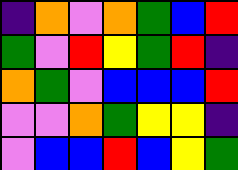[["indigo", "orange", "violet", "orange", "green", "blue", "red"], ["green", "violet", "red", "yellow", "green", "red", "indigo"], ["orange", "green", "violet", "blue", "blue", "blue", "red"], ["violet", "violet", "orange", "green", "yellow", "yellow", "indigo"], ["violet", "blue", "blue", "red", "blue", "yellow", "green"]]